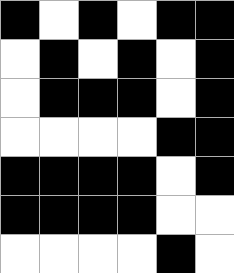[["black", "white", "black", "white", "black", "black"], ["white", "black", "white", "black", "white", "black"], ["white", "black", "black", "black", "white", "black"], ["white", "white", "white", "white", "black", "black"], ["black", "black", "black", "black", "white", "black"], ["black", "black", "black", "black", "white", "white"], ["white", "white", "white", "white", "black", "white"]]